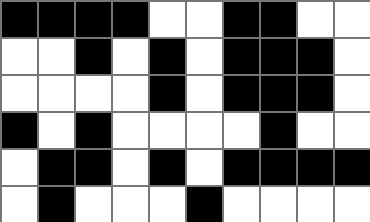[["black", "black", "black", "black", "white", "white", "black", "black", "white", "white"], ["white", "white", "black", "white", "black", "white", "black", "black", "black", "white"], ["white", "white", "white", "white", "black", "white", "black", "black", "black", "white"], ["black", "white", "black", "white", "white", "white", "white", "black", "white", "white"], ["white", "black", "black", "white", "black", "white", "black", "black", "black", "black"], ["white", "black", "white", "white", "white", "black", "white", "white", "white", "white"]]